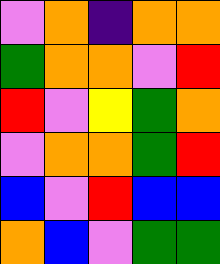[["violet", "orange", "indigo", "orange", "orange"], ["green", "orange", "orange", "violet", "red"], ["red", "violet", "yellow", "green", "orange"], ["violet", "orange", "orange", "green", "red"], ["blue", "violet", "red", "blue", "blue"], ["orange", "blue", "violet", "green", "green"]]